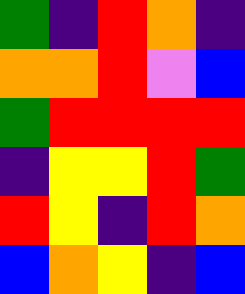[["green", "indigo", "red", "orange", "indigo"], ["orange", "orange", "red", "violet", "blue"], ["green", "red", "red", "red", "red"], ["indigo", "yellow", "yellow", "red", "green"], ["red", "yellow", "indigo", "red", "orange"], ["blue", "orange", "yellow", "indigo", "blue"]]